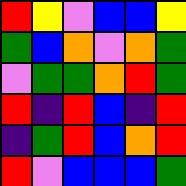[["red", "yellow", "violet", "blue", "blue", "yellow"], ["green", "blue", "orange", "violet", "orange", "green"], ["violet", "green", "green", "orange", "red", "green"], ["red", "indigo", "red", "blue", "indigo", "red"], ["indigo", "green", "red", "blue", "orange", "red"], ["red", "violet", "blue", "blue", "blue", "green"]]